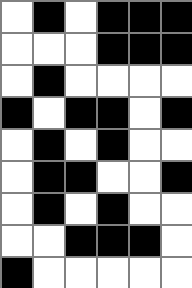[["white", "black", "white", "black", "black", "black"], ["white", "white", "white", "black", "black", "black"], ["white", "black", "white", "white", "white", "white"], ["black", "white", "black", "black", "white", "black"], ["white", "black", "white", "black", "white", "white"], ["white", "black", "black", "white", "white", "black"], ["white", "black", "white", "black", "white", "white"], ["white", "white", "black", "black", "black", "white"], ["black", "white", "white", "white", "white", "white"]]